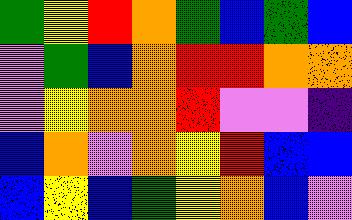[["green", "yellow", "red", "orange", "green", "blue", "green", "blue"], ["violet", "green", "blue", "orange", "red", "red", "orange", "orange"], ["violet", "yellow", "orange", "orange", "red", "violet", "violet", "indigo"], ["blue", "orange", "violet", "orange", "yellow", "red", "blue", "blue"], ["blue", "yellow", "blue", "green", "yellow", "orange", "blue", "violet"]]